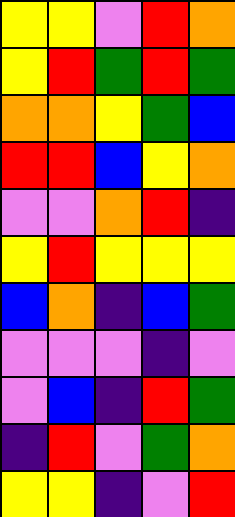[["yellow", "yellow", "violet", "red", "orange"], ["yellow", "red", "green", "red", "green"], ["orange", "orange", "yellow", "green", "blue"], ["red", "red", "blue", "yellow", "orange"], ["violet", "violet", "orange", "red", "indigo"], ["yellow", "red", "yellow", "yellow", "yellow"], ["blue", "orange", "indigo", "blue", "green"], ["violet", "violet", "violet", "indigo", "violet"], ["violet", "blue", "indigo", "red", "green"], ["indigo", "red", "violet", "green", "orange"], ["yellow", "yellow", "indigo", "violet", "red"]]